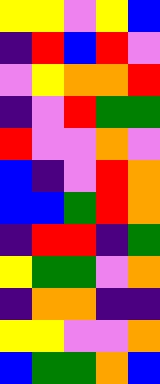[["yellow", "yellow", "violet", "yellow", "blue"], ["indigo", "red", "blue", "red", "violet"], ["violet", "yellow", "orange", "orange", "red"], ["indigo", "violet", "red", "green", "green"], ["red", "violet", "violet", "orange", "violet"], ["blue", "indigo", "violet", "red", "orange"], ["blue", "blue", "green", "red", "orange"], ["indigo", "red", "red", "indigo", "green"], ["yellow", "green", "green", "violet", "orange"], ["indigo", "orange", "orange", "indigo", "indigo"], ["yellow", "yellow", "violet", "violet", "orange"], ["blue", "green", "green", "orange", "blue"]]